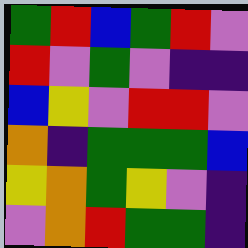[["green", "red", "blue", "green", "red", "violet"], ["red", "violet", "green", "violet", "indigo", "indigo"], ["blue", "yellow", "violet", "red", "red", "violet"], ["orange", "indigo", "green", "green", "green", "blue"], ["yellow", "orange", "green", "yellow", "violet", "indigo"], ["violet", "orange", "red", "green", "green", "indigo"]]